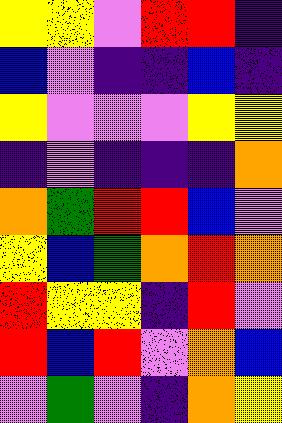[["yellow", "yellow", "violet", "red", "red", "indigo"], ["blue", "violet", "indigo", "indigo", "blue", "indigo"], ["yellow", "violet", "violet", "violet", "yellow", "yellow"], ["indigo", "violet", "indigo", "indigo", "indigo", "orange"], ["orange", "green", "red", "red", "blue", "violet"], ["yellow", "blue", "green", "orange", "red", "orange"], ["red", "yellow", "yellow", "indigo", "red", "violet"], ["red", "blue", "red", "violet", "orange", "blue"], ["violet", "green", "violet", "indigo", "orange", "yellow"]]